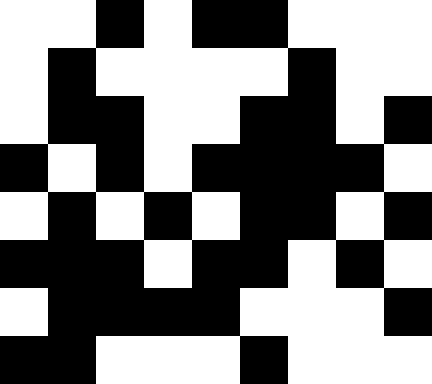[["white", "white", "black", "white", "black", "black", "white", "white", "white"], ["white", "black", "white", "white", "white", "white", "black", "white", "white"], ["white", "black", "black", "white", "white", "black", "black", "white", "black"], ["black", "white", "black", "white", "black", "black", "black", "black", "white"], ["white", "black", "white", "black", "white", "black", "black", "white", "black"], ["black", "black", "black", "white", "black", "black", "white", "black", "white"], ["white", "black", "black", "black", "black", "white", "white", "white", "black"], ["black", "black", "white", "white", "white", "black", "white", "white", "white"]]